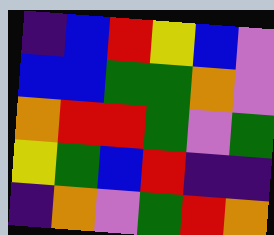[["indigo", "blue", "red", "yellow", "blue", "violet"], ["blue", "blue", "green", "green", "orange", "violet"], ["orange", "red", "red", "green", "violet", "green"], ["yellow", "green", "blue", "red", "indigo", "indigo"], ["indigo", "orange", "violet", "green", "red", "orange"]]